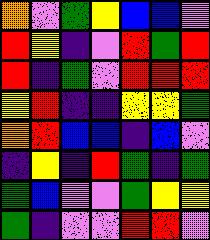[["orange", "violet", "green", "yellow", "blue", "blue", "violet"], ["red", "yellow", "indigo", "violet", "red", "green", "red"], ["red", "indigo", "green", "violet", "red", "red", "red"], ["yellow", "red", "indigo", "indigo", "yellow", "yellow", "green"], ["orange", "red", "blue", "blue", "indigo", "blue", "violet"], ["indigo", "yellow", "indigo", "red", "green", "indigo", "green"], ["green", "blue", "violet", "violet", "green", "yellow", "yellow"], ["green", "indigo", "violet", "violet", "red", "red", "violet"]]